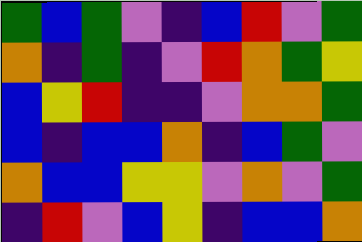[["green", "blue", "green", "violet", "indigo", "blue", "red", "violet", "green"], ["orange", "indigo", "green", "indigo", "violet", "red", "orange", "green", "yellow"], ["blue", "yellow", "red", "indigo", "indigo", "violet", "orange", "orange", "green"], ["blue", "indigo", "blue", "blue", "orange", "indigo", "blue", "green", "violet"], ["orange", "blue", "blue", "yellow", "yellow", "violet", "orange", "violet", "green"], ["indigo", "red", "violet", "blue", "yellow", "indigo", "blue", "blue", "orange"]]